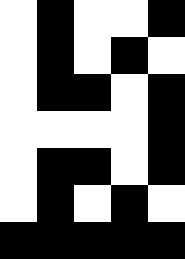[["white", "black", "white", "white", "black"], ["white", "black", "white", "black", "white"], ["white", "black", "black", "white", "black"], ["white", "white", "white", "white", "black"], ["white", "black", "black", "white", "black"], ["white", "black", "white", "black", "white"], ["black", "black", "black", "black", "black"]]